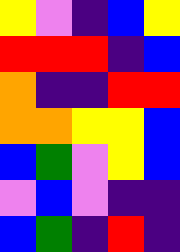[["yellow", "violet", "indigo", "blue", "yellow"], ["red", "red", "red", "indigo", "blue"], ["orange", "indigo", "indigo", "red", "red"], ["orange", "orange", "yellow", "yellow", "blue"], ["blue", "green", "violet", "yellow", "blue"], ["violet", "blue", "violet", "indigo", "indigo"], ["blue", "green", "indigo", "red", "indigo"]]